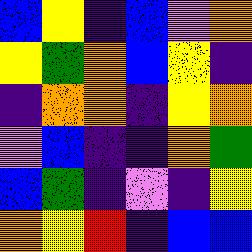[["blue", "yellow", "indigo", "blue", "violet", "orange"], ["yellow", "green", "orange", "blue", "yellow", "indigo"], ["indigo", "orange", "orange", "indigo", "yellow", "orange"], ["violet", "blue", "indigo", "indigo", "orange", "green"], ["blue", "green", "indigo", "violet", "indigo", "yellow"], ["orange", "yellow", "red", "indigo", "blue", "blue"]]